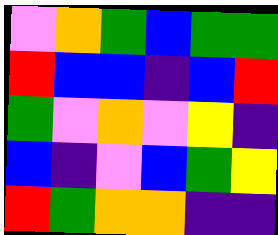[["violet", "orange", "green", "blue", "green", "green"], ["red", "blue", "blue", "indigo", "blue", "red"], ["green", "violet", "orange", "violet", "yellow", "indigo"], ["blue", "indigo", "violet", "blue", "green", "yellow"], ["red", "green", "orange", "orange", "indigo", "indigo"]]